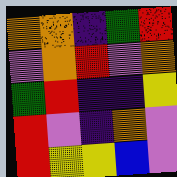[["orange", "orange", "indigo", "green", "red"], ["violet", "orange", "red", "violet", "orange"], ["green", "red", "indigo", "indigo", "yellow"], ["red", "violet", "indigo", "orange", "violet"], ["red", "yellow", "yellow", "blue", "violet"]]